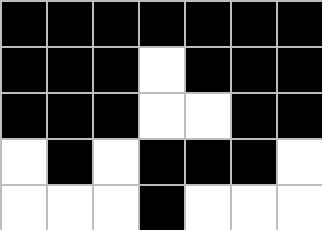[["black", "black", "black", "black", "black", "black", "black"], ["black", "black", "black", "white", "black", "black", "black"], ["black", "black", "black", "white", "white", "black", "black"], ["white", "black", "white", "black", "black", "black", "white"], ["white", "white", "white", "black", "white", "white", "white"]]